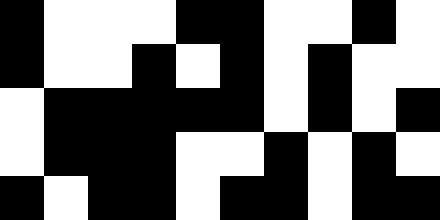[["black", "white", "white", "white", "black", "black", "white", "white", "black", "white"], ["black", "white", "white", "black", "white", "black", "white", "black", "white", "white"], ["white", "black", "black", "black", "black", "black", "white", "black", "white", "black"], ["white", "black", "black", "black", "white", "white", "black", "white", "black", "white"], ["black", "white", "black", "black", "white", "black", "black", "white", "black", "black"]]